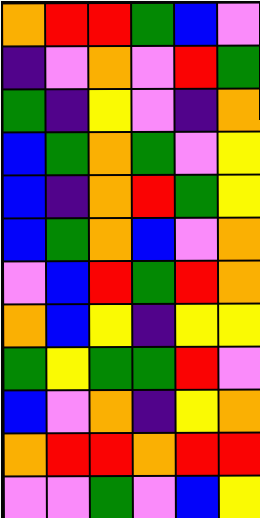[["orange", "red", "red", "green", "blue", "violet"], ["indigo", "violet", "orange", "violet", "red", "green"], ["green", "indigo", "yellow", "violet", "indigo", "orange"], ["blue", "green", "orange", "green", "violet", "yellow"], ["blue", "indigo", "orange", "red", "green", "yellow"], ["blue", "green", "orange", "blue", "violet", "orange"], ["violet", "blue", "red", "green", "red", "orange"], ["orange", "blue", "yellow", "indigo", "yellow", "yellow"], ["green", "yellow", "green", "green", "red", "violet"], ["blue", "violet", "orange", "indigo", "yellow", "orange"], ["orange", "red", "red", "orange", "red", "red"], ["violet", "violet", "green", "violet", "blue", "yellow"]]